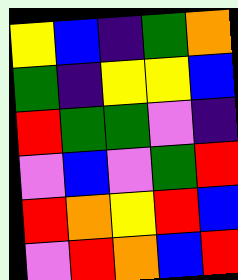[["yellow", "blue", "indigo", "green", "orange"], ["green", "indigo", "yellow", "yellow", "blue"], ["red", "green", "green", "violet", "indigo"], ["violet", "blue", "violet", "green", "red"], ["red", "orange", "yellow", "red", "blue"], ["violet", "red", "orange", "blue", "red"]]